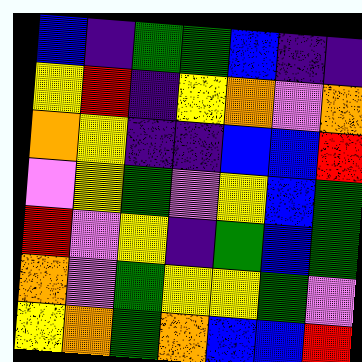[["blue", "indigo", "green", "green", "blue", "indigo", "indigo"], ["yellow", "red", "indigo", "yellow", "orange", "violet", "orange"], ["orange", "yellow", "indigo", "indigo", "blue", "blue", "red"], ["violet", "yellow", "green", "violet", "yellow", "blue", "green"], ["red", "violet", "yellow", "indigo", "green", "blue", "green"], ["orange", "violet", "green", "yellow", "yellow", "green", "violet"], ["yellow", "orange", "green", "orange", "blue", "blue", "red"]]